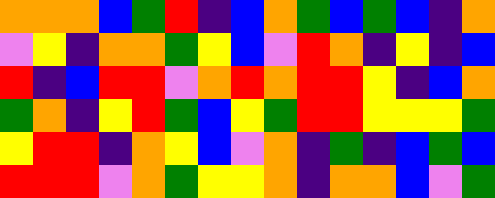[["orange", "orange", "orange", "blue", "green", "red", "indigo", "blue", "orange", "green", "blue", "green", "blue", "indigo", "orange"], ["violet", "yellow", "indigo", "orange", "orange", "green", "yellow", "blue", "violet", "red", "orange", "indigo", "yellow", "indigo", "blue"], ["red", "indigo", "blue", "red", "red", "violet", "orange", "red", "orange", "red", "red", "yellow", "indigo", "blue", "orange"], ["green", "orange", "indigo", "yellow", "red", "green", "blue", "yellow", "green", "red", "red", "yellow", "yellow", "yellow", "green"], ["yellow", "red", "red", "indigo", "orange", "yellow", "blue", "violet", "orange", "indigo", "green", "indigo", "blue", "green", "blue"], ["red", "red", "red", "violet", "orange", "green", "yellow", "yellow", "orange", "indigo", "orange", "orange", "blue", "violet", "green"]]